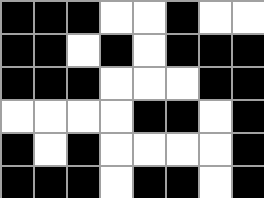[["black", "black", "black", "white", "white", "black", "white", "white"], ["black", "black", "white", "black", "white", "black", "black", "black"], ["black", "black", "black", "white", "white", "white", "black", "black"], ["white", "white", "white", "white", "black", "black", "white", "black"], ["black", "white", "black", "white", "white", "white", "white", "black"], ["black", "black", "black", "white", "black", "black", "white", "black"]]